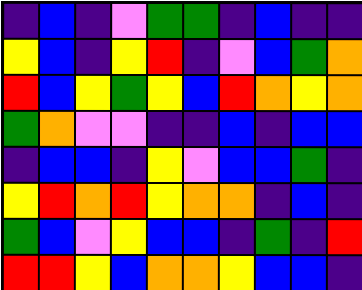[["indigo", "blue", "indigo", "violet", "green", "green", "indigo", "blue", "indigo", "indigo"], ["yellow", "blue", "indigo", "yellow", "red", "indigo", "violet", "blue", "green", "orange"], ["red", "blue", "yellow", "green", "yellow", "blue", "red", "orange", "yellow", "orange"], ["green", "orange", "violet", "violet", "indigo", "indigo", "blue", "indigo", "blue", "blue"], ["indigo", "blue", "blue", "indigo", "yellow", "violet", "blue", "blue", "green", "indigo"], ["yellow", "red", "orange", "red", "yellow", "orange", "orange", "indigo", "blue", "indigo"], ["green", "blue", "violet", "yellow", "blue", "blue", "indigo", "green", "indigo", "red"], ["red", "red", "yellow", "blue", "orange", "orange", "yellow", "blue", "blue", "indigo"]]